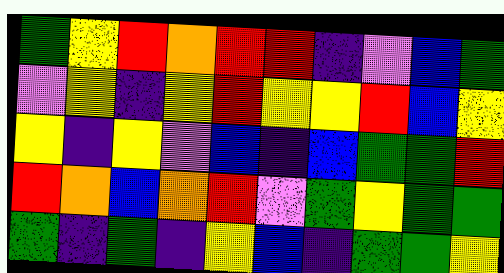[["green", "yellow", "red", "orange", "red", "red", "indigo", "violet", "blue", "green"], ["violet", "yellow", "indigo", "yellow", "red", "yellow", "yellow", "red", "blue", "yellow"], ["yellow", "indigo", "yellow", "violet", "blue", "indigo", "blue", "green", "green", "red"], ["red", "orange", "blue", "orange", "red", "violet", "green", "yellow", "green", "green"], ["green", "indigo", "green", "indigo", "yellow", "blue", "indigo", "green", "green", "yellow"]]